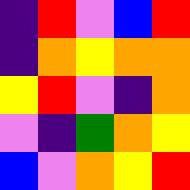[["indigo", "red", "violet", "blue", "red"], ["indigo", "orange", "yellow", "orange", "orange"], ["yellow", "red", "violet", "indigo", "orange"], ["violet", "indigo", "green", "orange", "yellow"], ["blue", "violet", "orange", "yellow", "red"]]